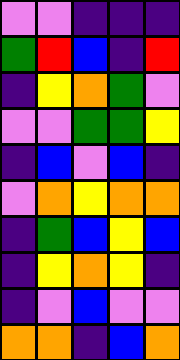[["violet", "violet", "indigo", "indigo", "indigo"], ["green", "red", "blue", "indigo", "red"], ["indigo", "yellow", "orange", "green", "violet"], ["violet", "violet", "green", "green", "yellow"], ["indigo", "blue", "violet", "blue", "indigo"], ["violet", "orange", "yellow", "orange", "orange"], ["indigo", "green", "blue", "yellow", "blue"], ["indigo", "yellow", "orange", "yellow", "indigo"], ["indigo", "violet", "blue", "violet", "violet"], ["orange", "orange", "indigo", "blue", "orange"]]